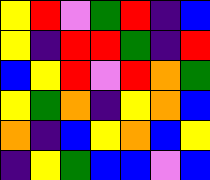[["yellow", "red", "violet", "green", "red", "indigo", "blue"], ["yellow", "indigo", "red", "red", "green", "indigo", "red"], ["blue", "yellow", "red", "violet", "red", "orange", "green"], ["yellow", "green", "orange", "indigo", "yellow", "orange", "blue"], ["orange", "indigo", "blue", "yellow", "orange", "blue", "yellow"], ["indigo", "yellow", "green", "blue", "blue", "violet", "blue"]]